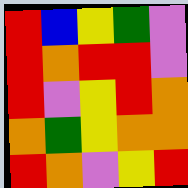[["red", "blue", "yellow", "green", "violet"], ["red", "orange", "red", "red", "violet"], ["red", "violet", "yellow", "red", "orange"], ["orange", "green", "yellow", "orange", "orange"], ["red", "orange", "violet", "yellow", "red"]]